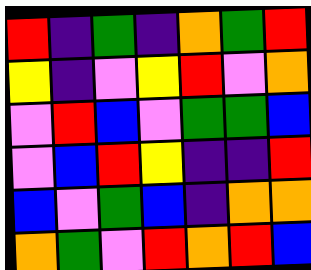[["red", "indigo", "green", "indigo", "orange", "green", "red"], ["yellow", "indigo", "violet", "yellow", "red", "violet", "orange"], ["violet", "red", "blue", "violet", "green", "green", "blue"], ["violet", "blue", "red", "yellow", "indigo", "indigo", "red"], ["blue", "violet", "green", "blue", "indigo", "orange", "orange"], ["orange", "green", "violet", "red", "orange", "red", "blue"]]